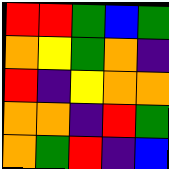[["red", "red", "green", "blue", "green"], ["orange", "yellow", "green", "orange", "indigo"], ["red", "indigo", "yellow", "orange", "orange"], ["orange", "orange", "indigo", "red", "green"], ["orange", "green", "red", "indigo", "blue"]]